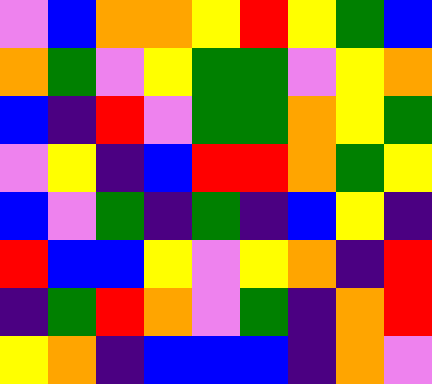[["violet", "blue", "orange", "orange", "yellow", "red", "yellow", "green", "blue"], ["orange", "green", "violet", "yellow", "green", "green", "violet", "yellow", "orange"], ["blue", "indigo", "red", "violet", "green", "green", "orange", "yellow", "green"], ["violet", "yellow", "indigo", "blue", "red", "red", "orange", "green", "yellow"], ["blue", "violet", "green", "indigo", "green", "indigo", "blue", "yellow", "indigo"], ["red", "blue", "blue", "yellow", "violet", "yellow", "orange", "indigo", "red"], ["indigo", "green", "red", "orange", "violet", "green", "indigo", "orange", "red"], ["yellow", "orange", "indigo", "blue", "blue", "blue", "indigo", "orange", "violet"]]